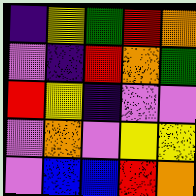[["indigo", "yellow", "green", "red", "orange"], ["violet", "indigo", "red", "orange", "green"], ["red", "yellow", "indigo", "violet", "violet"], ["violet", "orange", "violet", "yellow", "yellow"], ["violet", "blue", "blue", "red", "orange"]]